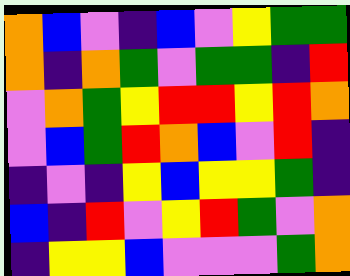[["orange", "blue", "violet", "indigo", "blue", "violet", "yellow", "green", "green"], ["orange", "indigo", "orange", "green", "violet", "green", "green", "indigo", "red"], ["violet", "orange", "green", "yellow", "red", "red", "yellow", "red", "orange"], ["violet", "blue", "green", "red", "orange", "blue", "violet", "red", "indigo"], ["indigo", "violet", "indigo", "yellow", "blue", "yellow", "yellow", "green", "indigo"], ["blue", "indigo", "red", "violet", "yellow", "red", "green", "violet", "orange"], ["indigo", "yellow", "yellow", "blue", "violet", "violet", "violet", "green", "orange"]]